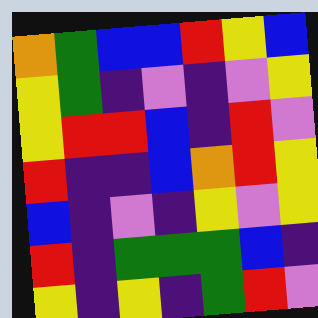[["orange", "green", "blue", "blue", "red", "yellow", "blue"], ["yellow", "green", "indigo", "violet", "indigo", "violet", "yellow"], ["yellow", "red", "red", "blue", "indigo", "red", "violet"], ["red", "indigo", "indigo", "blue", "orange", "red", "yellow"], ["blue", "indigo", "violet", "indigo", "yellow", "violet", "yellow"], ["red", "indigo", "green", "green", "green", "blue", "indigo"], ["yellow", "indigo", "yellow", "indigo", "green", "red", "violet"]]